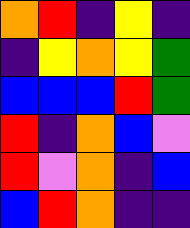[["orange", "red", "indigo", "yellow", "indigo"], ["indigo", "yellow", "orange", "yellow", "green"], ["blue", "blue", "blue", "red", "green"], ["red", "indigo", "orange", "blue", "violet"], ["red", "violet", "orange", "indigo", "blue"], ["blue", "red", "orange", "indigo", "indigo"]]